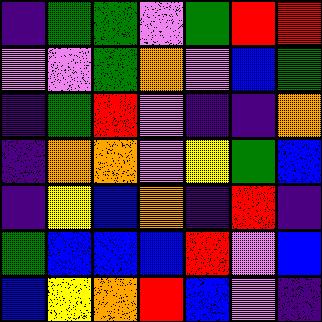[["indigo", "green", "green", "violet", "green", "red", "red"], ["violet", "violet", "green", "orange", "violet", "blue", "green"], ["indigo", "green", "red", "violet", "indigo", "indigo", "orange"], ["indigo", "orange", "orange", "violet", "yellow", "green", "blue"], ["indigo", "yellow", "blue", "orange", "indigo", "red", "indigo"], ["green", "blue", "blue", "blue", "red", "violet", "blue"], ["blue", "yellow", "orange", "red", "blue", "violet", "indigo"]]